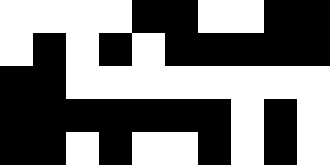[["white", "white", "white", "white", "black", "black", "white", "white", "black", "black"], ["white", "black", "white", "black", "white", "black", "black", "black", "black", "black"], ["black", "black", "white", "white", "white", "white", "white", "white", "white", "white"], ["black", "black", "black", "black", "black", "black", "black", "white", "black", "white"], ["black", "black", "white", "black", "white", "white", "black", "white", "black", "white"]]